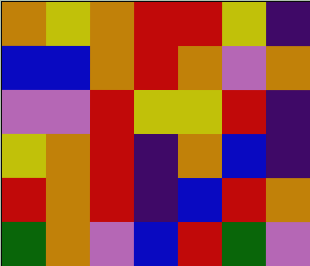[["orange", "yellow", "orange", "red", "red", "yellow", "indigo"], ["blue", "blue", "orange", "red", "orange", "violet", "orange"], ["violet", "violet", "red", "yellow", "yellow", "red", "indigo"], ["yellow", "orange", "red", "indigo", "orange", "blue", "indigo"], ["red", "orange", "red", "indigo", "blue", "red", "orange"], ["green", "orange", "violet", "blue", "red", "green", "violet"]]